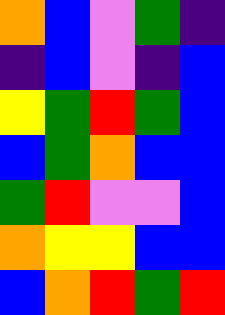[["orange", "blue", "violet", "green", "indigo"], ["indigo", "blue", "violet", "indigo", "blue"], ["yellow", "green", "red", "green", "blue"], ["blue", "green", "orange", "blue", "blue"], ["green", "red", "violet", "violet", "blue"], ["orange", "yellow", "yellow", "blue", "blue"], ["blue", "orange", "red", "green", "red"]]